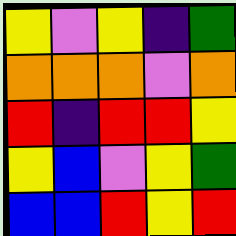[["yellow", "violet", "yellow", "indigo", "green"], ["orange", "orange", "orange", "violet", "orange"], ["red", "indigo", "red", "red", "yellow"], ["yellow", "blue", "violet", "yellow", "green"], ["blue", "blue", "red", "yellow", "red"]]